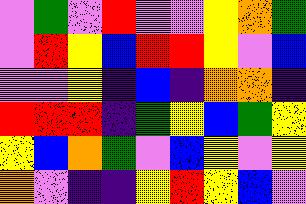[["violet", "green", "violet", "red", "violet", "violet", "yellow", "orange", "green"], ["violet", "red", "yellow", "blue", "red", "red", "yellow", "violet", "blue"], ["violet", "violet", "yellow", "indigo", "blue", "indigo", "orange", "orange", "indigo"], ["red", "red", "red", "indigo", "green", "yellow", "blue", "green", "yellow"], ["yellow", "blue", "orange", "green", "violet", "blue", "yellow", "violet", "yellow"], ["orange", "violet", "indigo", "indigo", "yellow", "red", "yellow", "blue", "violet"]]